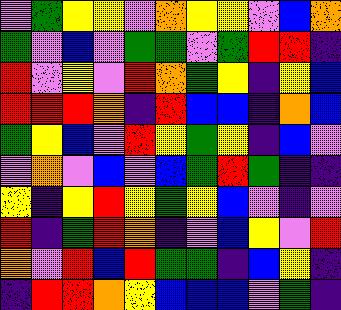[["violet", "green", "yellow", "yellow", "violet", "orange", "yellow", "yellow", "violet", "blue", "orange"], ["green", "violet", "blue", "violet", "green", "green", "violet", "green", "red", "red", "indigo"], ["red", "violet", "yellow", "violet", "red", "orange", "green", "yellow", "indigo", "yellow", "blue"], ["red", "red", "red", "orange", "indigo", "red", "blue", "blue", "indigo", "orange", "blue"], ["green", "yellow", "blue", "violet", "red", "yellow", "green", "yellow", "indigo", "blue", "violet"], ["violet", "orange", "violet", "blue", "violet", "blue", "green", "red", "green", "indigo", "indigo"], ["yellow", "indigo", "yellow", "red", "yellow", "green", "yellow", "blue", "violet", "indigo", "violet"], ["red", "indigo", "green", "red", "orange", "indigo", "violet", "blue", "yellow", "violet", "red"], ["orange", "violet", "red", "blue", "red", "green", "green", "indigo", "blue", "yellow", "indigo"], ["indigo", "red", "red", "orange", "yellow", "blue", "blue", "blue", "violet", "green", "indigo"]]